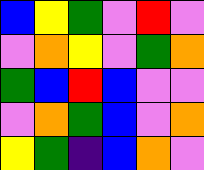[["blue", "yellow", "green", "violet", "red", "violet"], ["violet", "orange", "yellow", "violet", "green", "orange"], ["green", "blue", "red", "blue", "violet", "violet"], ["violet", "orange", "green", "blue", "violet", "orange"], ["yellow", "green", "indigo", "blue", "orange", "violet"]]